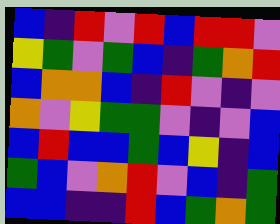[["blue", "indigo", "red", "violet", "red", "blue", "red", "red", "violet"], ["yellow", "green", "violet", "green", "blue", "indigo", "green", "orange", "red"], ["blue", "orange", "orange", "blue", "indigo", "red", "violet", "indigo", "violet"], ["orange", "violet", "yellow", "green", "green", "violet", "indigo", "violet", "blue"], ["blue", "red", "blue", "blue", "green", "blue", "yellow", "indigo", "blue"], ["green", "blue", "violet", "orange", "red", "violet", "blue", "indigo", "green"], ["blue", "blue", "indigo", "indigo", "red", "blue", "green", "orange", "green"]]